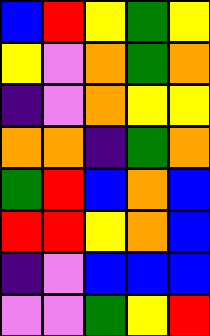[["blue", "red", "yellow", "green", "yellow"], ["yellow", "violet", "orange", "green", "orange"], ["indigo", "violet", "orange", "yellow", "yellow"], ["orange", "orange", "indigo", "green", "orange"], ["green", "red", "blue", "orange", "blue"], ["red", "red", "yellow", "orange", "blue"], ["indigo", "violet", "blue", "blue", "blue"], ["violet", "violet", "green", "yellow", "red"]]